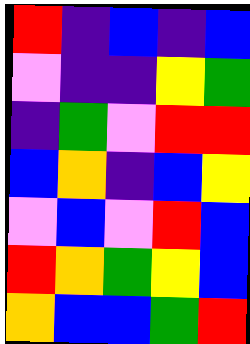[["red", "indigo", "blue", "indigo", "blue"], ["violet", "indigo", "indigo", "yellow", "green"], ["indigo", "green", "violet", "red", "red"], ["blue", "orange", "indigo", "blue", "yellow"], ["violet", "blue", "violet", "red", "blue"], ["red", "orange", "green", "yellow", "blue"], ["orange", "blue", "blue", "green", "red"]]